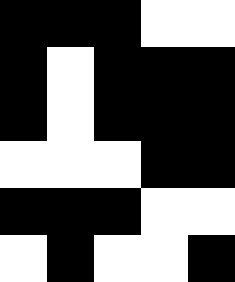[["black", "black", "black", "white", "white"], ["black", "white", "black", "black", "black"], ["black", "white", "black", "black", "black"], ["white", "white", "white", "black", "black"], ["black", "black", "black", "white", "white"], ["white", "black", "white", "white", "black"]]